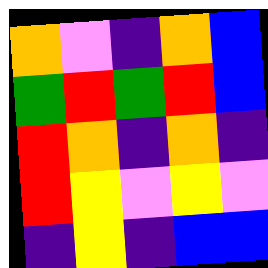[["orange", "violet", "indigo", "orange", "blue"], ["green", "red", "green", "red", "blue"], ["red", "orange", "indigo", "orange", "indigo"], ["red", "yellow", "violet", "yellow", "violet"], ["indigo", "yellow", "indigo", "blue", "blue"]]